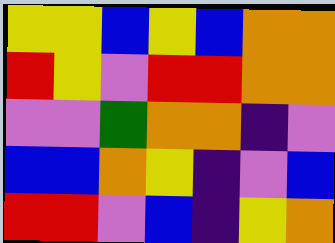[["yellow", "yellow", "blue", "yellow", "blue", "orange", "orange"], ["red", "yellow", "violet", "red", "red", "orange", "orange"], ["violet", "violet", "green", "orange", "orange", "indigo", "violet"], ["blue", "blue", "orange", "yellow", "indigo", "violet", "blue"], ["red", "red", "violet", "blue", "indigo", "yellow", "orange"]]